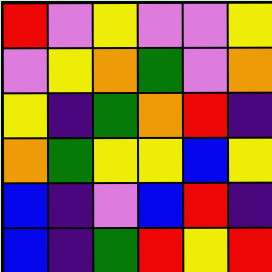[["red", "violet", "yellow", "violet", "violet", "yellow"], ["violet", "yellow", "orange", "green", "violet", "orange"], ["yellow", "indigo", "green", "orange", "red", "indigo"], ["orange", "green", "yellow", "yellow", "blue", "yellow"], ["blue", "indigo", "violet", "blue", "red", "indigo"], ["blue", "indigo", "green", "red", "yellow", "red"]]